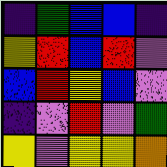[["indigo", "green", "blue", "blue", "indigo"], ["yellow", "red", "blue", "red", "violet"], ["blue", "red", "yellow", "blue", "violet"], ["indigo", "violet", "red", "violet", "green"], ["yellow", "violet", "yellow", "yellow", "orange"]]